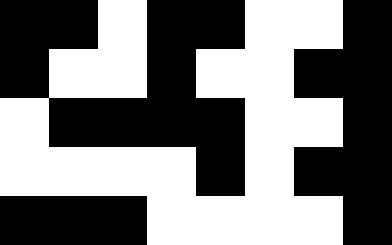[["black", "black", "white", "black", "black", "white", "white", "black"], ["black", "white", "white", "black", "white", "white", "black", "black"], ["white", "black", "black", "black", "black", "white", "white", "black"], ["white", "white", "white", "white", "black", "white", "black", "black"], ["black", "black", "black", "white", "white", "white", "white", "black"]]